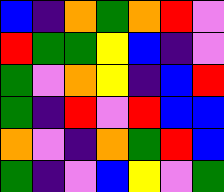[["blue", "indigo", "orange", "green", "orange", "red", "violet"], ["red", "green", "green", "yellow", "blue", "indigo", "violet"], ["green", "violet", "orange", "yellow", "indigo", "blue", "red"], ["green", "indigo", "red", "violet", "red", "blue", "blue"], ["orange", "violet", "indigo", "orange", "green", "red", "blue"], ["green", "indigo", "violet", "blue", "yellow", "violet", "green"]]